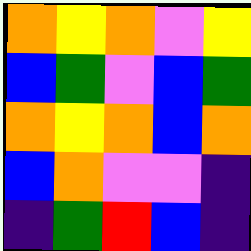[["orange", "yellow", "orange", "violet", "yellow"], ["blue", "green", "violet", "blue", "green"], ["orange", "yellow", "orange", "blue", "orange"], ["blue", "orange", "violet", "violet", "indigo"], ["indigo", "green", "red", "blue", "indigo"]]